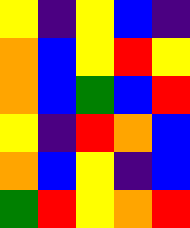[["yellow", "indigo", "yellow", "blue", "indigo"], ["orange", "blue", "yellow", "red", "yellow"], ["orange", "blue", "green", "blue", "red"], ["yellow", "indigo", "red", "orange", "blue"], ["orange", "blue", "yellow", "indigo", "blue"], ["green", "red", "yellow", "orange", "red"]]